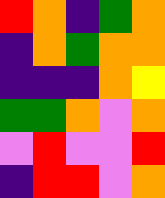[["red", "orange", "indigo", "green", "orange"], ["indigo", "orange", "green", "orange", "orange"], ["indigo", "indigo", "indigo", "orange", "yellow"], ["green", "green", "orange", "violet", "orange"], ["violet", "red", "violet", "violet", "red"], ["indigo", "red", "red", "violet", "orange"]]